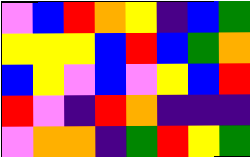[["violet", "blue", "red", "orange", "yellow", "indigo", "blue", "green"], ["yellow", "yellow", "yellow", "blue", "red", "blue", "green", "orange"], ["blue", "yellow", "violet", "blue", "violet", "yellow", "blue", "red"], ["red", "violet", "indigo", "red", "orange", "indigo", "indigo", "indigo"], ["violet", "orange", "orange", "indigo", "green", "red", "yellow", "green"]]